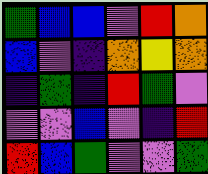[["green", "blue", "blue", "violet", "red", "orange"], ["blue", "violet", "indigo", "orange", "yellow", "orange"], ["indigo", "green", "indigo", "red", "green", "violet"], ["violet", "violet", "blue", "violet", "indigo", "red"], ["red", "blue", "green", "violet", "violet", "green"]]